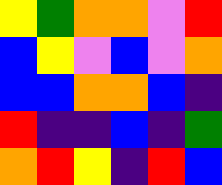[["yellow", "green", "orange", "orange", "violet", "red"], ["blue", "yellow", "violet", "blue", "violet", "orange"], ["blue", "blue", "orange", "orange", "blue", "indigo"], ["red", "indigo", "indigo", "blue", "indigo", "green"], ["orange", "red", "yellow", "indigo", "red", "blue"]]